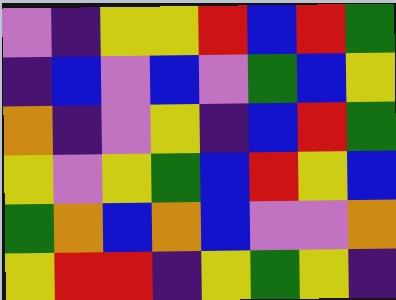[["violet", "indigo", "yellow", "yellow", "red", "blue", "red", "green"], ["indigo", "blue", "violet", "blue", "violet", "green", "blue", "yellow"], ["orange", "indigo", "violet", "yellow", "indigo", "blue", "red", "green"], ["yellow", "violet", "yellow", "green", "blue", "red", "yellow", "blue"], ["green", "orange", "blue", "orange", "blue", "violet", "violet", "orange"], ["yellow", "red", "red", "indigo", "yellow", "green", "yellow", "indigo"]]